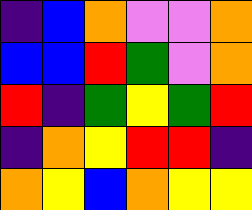[["indigo", "blue", "orange", "violet", "violet", "orange"], ["blue", "blue", "red", "green", "violet", "orange"], ["red", "indigo", "green", "yellow", "green", "red"], ["indigo", "orange", "yellow", "red", "red", "indigo"], ["orange", "yellow", "blue", "orange", "yellow", "yellow"]]